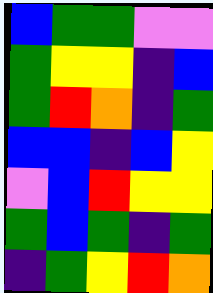[["blue", "green", "green", "violet", "violet"], ["green", "yellow", "yellow", "indigo", "blue"], ["green", "red", "orange", "indigo", "green"], ["blue", "blue", "indigo", "blue", "yellow"], ["violet", "blue", "red", "yellow", "yellow"], ["green", "blue", "green", "indigo", "green"], ["indigo", "green", "yellow", "red", "orange"]]